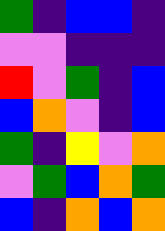[["green", "indigo", "blue", "blue", "indigo"], ["violet", "violet", "indigo", "indigo", "indigo"], ["red", "violet", "green", "indigo", "blue"], ["blue", "orange", "violet", "indigo", "blue"], ["green", "indigo", "yellow", "violet", "orange"], ["violet", "green", "blue", "orange", "green"], ["blue", "indigo", "orange", "blue", "orange"]]